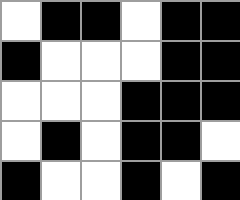[["white", "black", "black", "white", "black", "black"], ["black", "white", "white", "white", "black", "black"], ["white", "white", "white", "black", "black", "black"], ["white", "black", "white", "black", "black", "white"], ["black", "white", "white", "black", "white", "black"]]